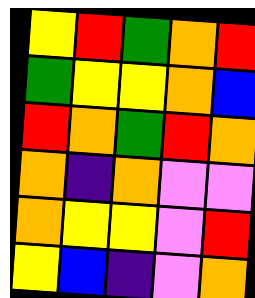[["yellow", "red", "green", "orange", "red"], ["green", "yellow", "yellow", "orange", "blue"], ["red", "orange", "green", "red", "orange"], ["orange", "indigo", "orange", "violet", "violet"], ["orange", "yellow", "yellow", "violet", "red"], ["yellow", "blue", "indigo", "violet", "orange"]]